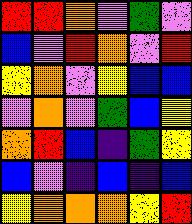[["red", "red", "orange", "violet", "green", "violet"], ["blue", "violet", "red", "orange", "violet", "red"], ["yellow", "orange", "violet", "yellow", "blue", "blue"], ["violet", "orange", "violet", "green", "blue", "yellow"], ["orange", "red", "blue", "indigo", "green", "yellow"], ["blue", "violet", "indigo", "blue", "indigo", "blue"], ["yellow", "orange", "orange", "orange", "yellow", "red"]]